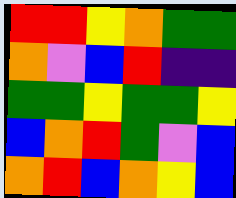[["red", "red", "yellow", "orange", "green", "green"], ["orange", "violet", "blue", "red", "indigo", "indigo"], ["green", "green", "yellow", "green", "green", "yellow"], ["blue", "orange", "red", "green", "violet", "blue"], ["orange", "red", "blue", "orange", "yellow", "blue"]]